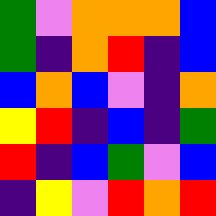[["green", "violet", "orange", "orange", "orange", "blue"], ["green", "indigo", "orange", "red", "indigo", "blue"], ["blue", "orange", "blue", "violet", "indigo", "orange"], ["yellow", "red", "indigo", "blue", "indigo", "green"], ["red", "indigo", "blue", "green", "violet", "blue"], ["indigo", "yellow", "violet", "red", "orange", "red"]]